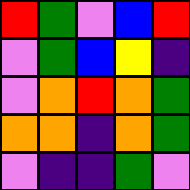[["red", "green", "violet", "blue", "red"], ["violet", "green", "blue", "yellow", "indigo"], ["violet", "orange", "red", "orange", "green"], ["orange", "orange", "indigo", "orange", "green"], ["violet", "indigo", "indigo", "green", "violet"]]